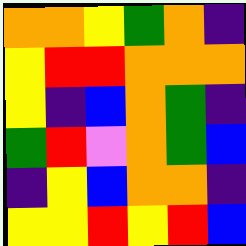[["orange", "orange", "yellow", "green", "orange", "indigo"], ["yellow", "red", "red", "orange", "orange", "orange"], ["yellow", "indigo", "blue", "orange", "green", "indigo"], ["green", "red", "violet", "orange", "green", "blue"], ["indigo", "yellow", "blue", "orange", "orange", "indigo"], ["yellow", "yellow", "red", "yellow", "red", "blue"]]